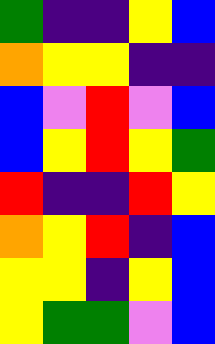[["green", "indigo", "indigo", "yellow", "blue"], ["orange", "yellow", "yellow", "indigo", "indigo"], ["blue", "violet", "red", "violet", "blue"], ["blue", "yellow", "red", "yellow", "green"], ["red", "indigo", "indigo", "red", "yellow"], ["orange", "yellow", "red", "indigo", "blue"], ["yellow", "yellow", "indigo", "yellow", "blue"], ["yellow", "green", "green", "violet", "blue"]]